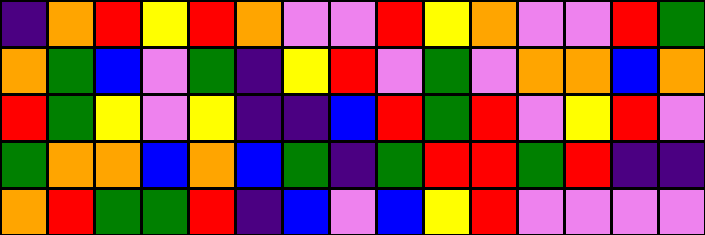[["indigo", "orange", "red", "yellow", "red", "orange", "violet", "violet", "red", "yellow", "orange", "violet", "violet", "red", "green"], ["orange", "green", "blue", "violet", "green", "indigo", "yellow", "red", "violet", "green", "violet", "orange", "orange", "blue", "orange"], ["red", "green", "yellow", "violet", "yellow", "indigo", "indigo", "blue", "red", "green", "red", "violet", "yellow", "red", "violet"], ["green", "orange", "orange", "blue", "orange", "blue", "green", "indigo", "green", "red", "red", "green", "red", "indigo", "indigo"], ["orange", "red", "green", "green", "red", "indigo", "blue", "violet", "blue", "yellow", "red", "violet", "violet", "violet", "violet"]]